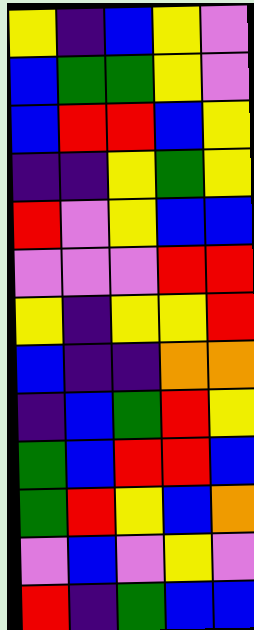[["yellow", "indigo", "blue", "yellow", "violet"], ["blue", "green", "green", "yellow", "violet"], ["blue", "red", "red", "blue", "yellow"], ["indigo", "indigo", "yellow", "green", "yellow"], ["red", "violet", "yellow", "blue", "blue"], ["violet", "violet", "violet", "red", "red"], ["yellow", "indigo", "yellow", "yellow", "red"], ["blue", "indigo", "indigo", "orange", "orange"], ["indigo", "blue", "green", "red", "yellow"], ["green", "blue", "red", "red", "blue"], ["green", "red", "yellow", "blue", "orange"], ["violet", "blue", "violet", "yellow", "violet"], ["red", "indigo", "green", "blue", "blue"]]